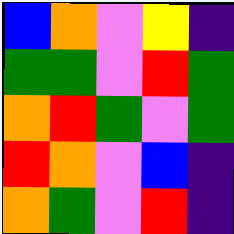[["blue", "orange", "violet", "yellow", "indigo"], ["green", "green", "violet", "red", "green"], ["orange", "red", "green", "violet", "green"], ["red", "orange", "violet", "blue", "indigo"], ["orange", "green", "violet", "red", "indigo"]]